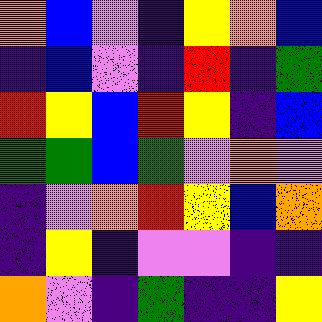[["orange", "blue", "violet", "indigo", "yellow", "orange", "blue"], ["indigo", "blue", "violet", "indigo", "red", "indigo", "green"], ["red", "yellow", "blue", "red", "yellow", "indigo", "blue"], ["green", "green", "blue", "green", "violet", "orange", "violet"], ["indigo", "violet", "orange", "red", "yellow", "blue", "orange"], ["indigo", "yellow", "indigo", "violet", "violet", "indigo", "indigo"], ["orange", "violet", "indigo", "green", "indigo", "indigo", "yellow"]]